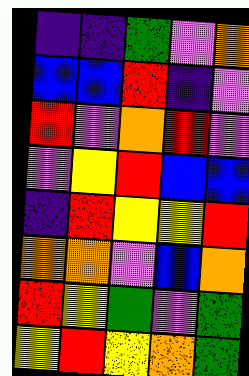[["indigo", "indigo", "green", "violet", "orange"], ["blue", "blue", "red", "indigo", "violet"], ["red", "violet", "orange", "red", "violet"], ["violet", "yellow", "red", "blue", "blue"], ["indigo", "red", "yellow", "yellow", "red"], ["orange", "orange", "violet", "blue", "orange"], ["red", "yellow", "green", "violet", "green"], ["yellow", "red", "yellow", "orange", "green"]]